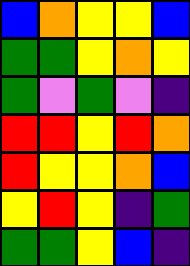[["blue", "orange", "yellow", "yellow", "blue"], ["green", "green", "yellow", "orange", "yellow"], ["green", "violet", "green", "violet", "indigo"], ["red", "red", "yellow", "red", "orange"], ["red", "yellow", "yellow", "orange", "blue"], ["yellow", "red", "yellow", "indigo", "green"], ["green", "green", "yellow", "blue", "indigo"]]